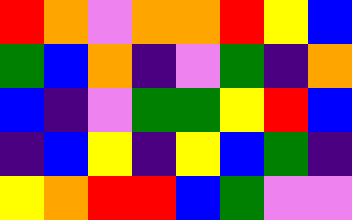[["red", "orange", "violet", "orange", "orange", "red", "yellow", "blue"], ["green", "blue", "orange", "indigo", "violet", "green", "indigo", "orange"], ["blue", "indigo", "violet", "green", "green", "yellow", "red", "blue"], ["indigo", "blue", "yellow", "indigo", "yellow", "blue", "green", "indigo"], ["yellow", "orange", "red", "red", "blue", "green", "violet", "violet"]]